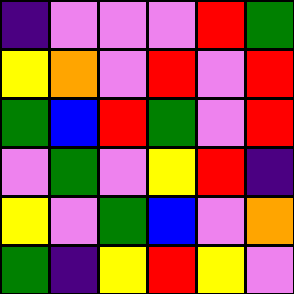[["indigo", "violet", "violet", "violet", "red", "green"], ["yellow", "orange", "violet", "red", "violet", "red"], ["green", "blue", "red", "green", "violet", "red"], ["violet", "green", "violet", "yellow", "red", "indigo"], ["yellow", "violet", "green", "blue", "violet", "orange"], ["green", "indigo", "yellow", "red", "yellow", "violet"]]